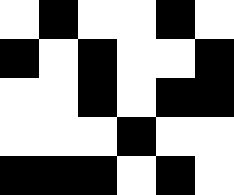[["white", "black", "white", "white", "black", "white"], ["black", "white", "black", "white", "white", "black"], ["white", "white", "black", "white", "black", "black"], ["white", "white", "white", "black", "white", "white"], ["black", "black", "black", "white", "black", "white"]]